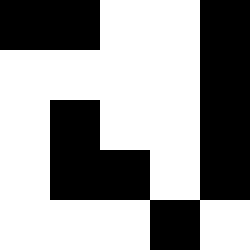[["black", "black", "white", "white", "black"], ["white", "white", "white", "white", "black"], ["white", "black", "white", "white", "black"], ["white", "black", "black", "white", "black"], ["white", "white", "white", "black", "white"]]